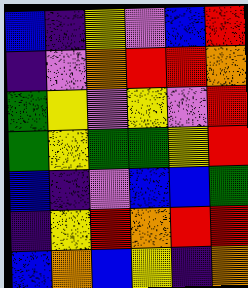[["blue", "indigo", "yellow", "violet", "blue", "red"], ["indigo", "violet", "orange", "red", "red", "orange"], ["green", "yellow", "violet", "yellow", "violet", "red"], ["green", "yellow", "green", "green", "yellow", "red"], ["blue", "indigo", "violet", "blue", "blue", "green"], ["indigo", "yellow", "red", "orange", "red", "red"], ["blue", "orange", "blue", "yellow", "indigo", "orange"]]